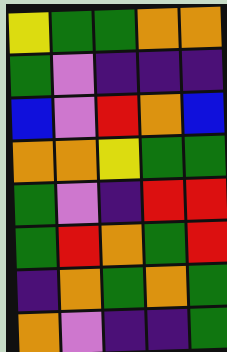[["yellow", "green", "green", "orange", "orange"], ["green", "violet", "indigo", "indigo", "indigo"], ["blue", "violet", "red", "orange", "blue"], ["orange", "orange", "yellow", "green", "green"], ["green", "violet", "indigo", "red", "red"], ["green", "red", "orange", "green", "red"], ["indigo", "orange", "green", "orange", "green"], ["orange", "violet", "indigo", "indigo", "green"]]